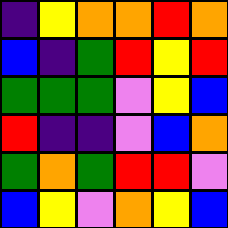[["indigo", "yellow", "orange", "orange", "red", "orange"], ["blue", "indigo", "green", "red", "yellow", "red"], ["green", "green", "green", "violet", "yellow", "blue"], ["red", "indigo", "indigo", "violet", "blue", "orange"], ["green", "orange", "green", "red", "red", "violet"], ["blue", "yellow", "violet", "orange", "yellow", "blue"]]